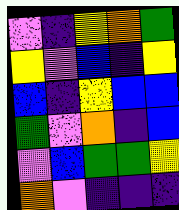[["violet", "indigo", "yellow", "orange", "green"], ["yellow", "violet", "blue", "indigo", "yellow"], ["blue", "indigo", "yellow", "blue", "blue"], ["green", "violet", "orange", "indigo", "blue"], ["violet", "blue", "green", "green", "yellow"], ["orange", "violet", "indigo", "indigo", "indigo"]]